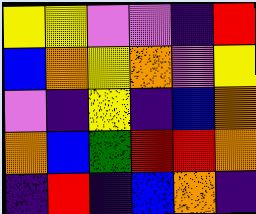[["yellow", "yellow", "violet", "violet", "indigo", "red"], ["blue", "orange", "yellow", "orange", "violet", "yellow"], ["violet", "indigo", "yellow", "indigo", "blue", "orange"], ["orange", "blue", "green", "red", "red", "orange"], ["indigo", "red", "indigo", "blue", "orange", "indigo"]]